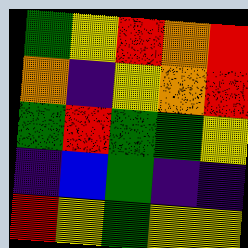[["green", "yellow", "red", "orange", "red"], ["orange", "indigo", "yellow", "orange", "red"], ["green", "red", "green", "green", "yellow"], ["indigo", "blue", "green", "indigo", "indigo"], ["red", "yellow", "green", "yellow", "yellow"]]